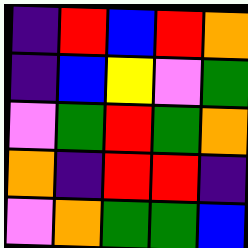[["indigo", "red", "blue", "red", "orange"], ["indigo", "blue", "yellow", "violet", "green"], ["violet", "green", "red", "green", "orange"], ["orange", "indigo", "red", "red", "indigo"], ["violet", "orange", "green", "green", "blue"]]